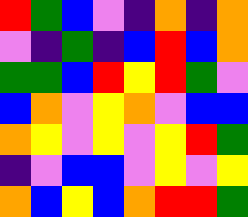[["red", "green", "blue", "violet", "indigo", "orange", "indigo", "orange"], ["violet", "indigo", "green", "indigo", "blue", "red", "blue", "orange"], ["green", "green", "blue", "red", "yellow", "red", "green", "violet"], ["blue", "orange", "violet", "yellow", "orange", "violet", "blue", "blue"], ["orange", "yellow", "violet", "yellow", "violet", "yellow", "red", "green"], ["indigo", "violet", "blue", "blue", "violet", "yellow", "violet", "yellow"], ["orange", "blue", "yellow", "blue", "orange", "red", "red", "green"]]